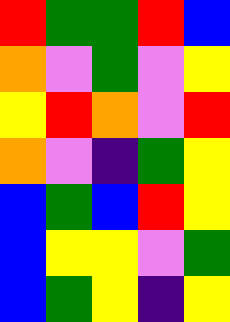[["red", "green", "green", "red", "blue"], ["orange", "violet", "green", "violet", "yellow"], ["yellow", "red", "orange", "violet", "red"], ["orange", "violet", "indigo", "green", "yellow"], ["blue", "green", "blue", "red", "yellow"], ["blue", "yellow", "yellow", "violet", "green"], ["blue", "green", "yellow", "indigo", "yellow"]]